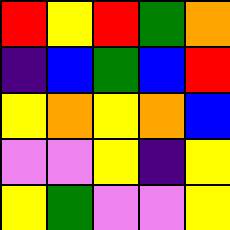[["red", "yellow", "red", "green", "orange"], ["indigo", "blue", "green", "blue", "red"], ["yellow", "orange", "yellow", "orange", "blue"], ["violet", "violet", "yellow", "indigo", "yellow"], ["yellow", "green", "violet", "violet", "yellow"]]